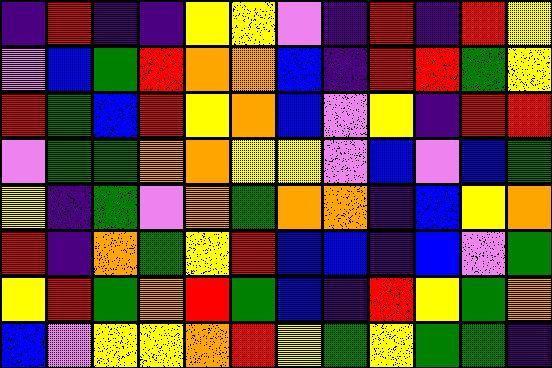[["indigo", "red", "indigo", "indigo", "yellow", "yellow", "violet", "indigo", "red", "indigo", "red", "yellow"], ["violet", "blue", "green", "red", "orange", "orange", "blue", "indigo", "red", "red", "green", "yellow"], ["red", "green", "blue", "red", "yellow", "orange", "blue", "violet", "yellow", "indigo", "red", "red"], ["violet", "green", "green", "orange", "orange", "yellow", "yellow", "violet", "blue", "violet", "blue", "green"], ["yellow", "indigo", "green", "violet", "orange", "green", "orange", "orange", "indigo", "blue", "yellow", "orange"], ["red", "indigo", "orange", "green", "yellow", "red", "blue", "blue", "indigo", "blue", "violet", "green"], ["yellow", "red", "green", "orange", "red", "green", "blue", "indigo", "red", "yellow", "green", "orange"], ["blue", "violet", "yellow", "yellow", "orange", "red", "yellow", "green", "yellow", "green", "green", "indigo"]]